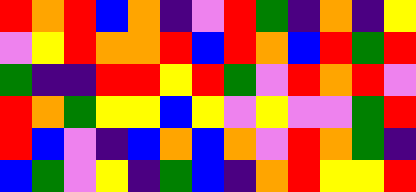[["red", "orange", "red", "blue", "orange", "indigo", "violet", "red", "green", "indigo", "orange", "indigo", "yellow"], ["violet", "yellow", "red", "orange", "orange", "red", "blue", "red", "orange", "blue", "red", "green", "red"], ["green", "indigo", "indigo", "red", "red", "yellow", "red", "green", "violet", "red", "orange", "red", "violet"], ["red", "orange", "green", "yellow", "yellow", "blue", "yellow", "violet", "yellow", "violet", "violet", "green", "red"], ["red", "blue", "violet", "indigo", "blue", "orange", "blue", "orange", "violet", "red", "orange", "green", "indigo"], ["blue", "green", "violet", "yellow", "indigo", "green", "blue", "indigo", "orange", "red", "yellow", "yellow", "red"]]